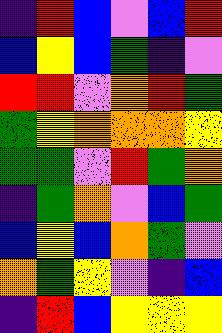[["indigo", "red", "blue", "violet", "blue", "red"], ["blue", "yellow", "blue", "green", "indigo", "violet"], ["red", "red", "violet", "orange", "red", "green"], ["green", "yellow", "orange", "orange", "orange", "yellow"], ["green", "green", "violet", "red", "green", "orange"], ["indigo", "green", "orange", "violet", "blue", "green"], ["blue", "yellow", "blue", "orange", "green", "violet"], ["orange", "green", "yellow", "violet", "indigo", "blue"], ["indigo", "red", "blue", "yellow", "yellow", "yellow"]]